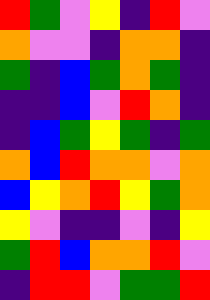[["red", "green", "violet", "yellow", "indigo", "red", "violet"], ["orange", "violet", "violet", "indigo", "orange", "orange", "indigo"], ["green", "indigo", "blue", "green", "orange", "green", "indigo"], ["indigo", "indigo", "blue", "violet", "red", "orange", "indigo"], ["indigo", "blue", "green", "yellow", "green", "indigo", "green"], ["orange", "blue", "red", "orange", "orange", "violet", "orange"], ["blue", "yellow", "orange", "red", "yellow", "green", "orange"], ["yellow", "violet", "indigo", "indigo", "violet", "indigo", "yellow"], ["green", "red", "blue", "orange", "orange", "red", "violet"], ["indigo", "red", "red", "violet", "green", "green", "red"]]